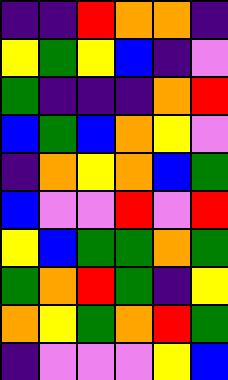[["indigo", "indigo", "red", "orange", "orange", "indigo"], ["yellow", "green", "yellow", "blue", "indigo", "violet"], ["green", "indigo", "indigo", "indigo", "orange", "red"], ["blue", "green", "blue", "orange", "yellow", "violet"], ["indigo", "orange", "yellow", "orange", "blue", "green"], ["blue", "violet", "violet", "red", "violet", "red"], ["yellow", "blue", "green", "green", "orange", "green"], ["green", "orange", "red", "green", "indigo", "yellow"], ["orange", "yellow", "green", "orange", "red", "green"], ["indigo", "violet", "violet", "violet", "yellow", "blue"]]